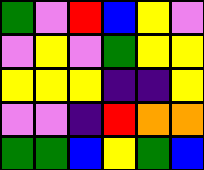[["green", "violet", "red", "blue", "yellow", "violet"], ["violet", "yellow", "violet", "green", "yellow", "yellow"], ["yellow", "yellow", "yellow", "indigo", "indigo", "yellow"], ["violet", "violet", "indigo", "red", "orange", "orange"], ["green", "green", "blue", "yellow", "green", "blue"]]